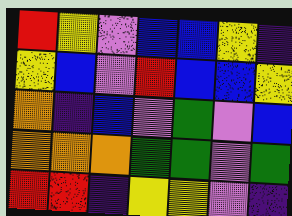[["red", "yellow", "violet", "blue", "blue", "yellow", "indigo"], ["yellow", "blue", "violet", "red", "blue", "blue", "yellow"], ["orange", "indigo", "blue", "violet", "green", "violet", "blue"], ["orange", "orange", "orange", "green", "green", "violet", "green"], ["red", "red", "indigo", "yellow", "yellow", "violet", "indigo"]]